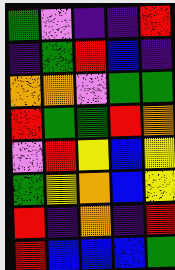[["green", "violet", "indigo", "indigo", "red"], ["indigo", "green", "red", "blue", "indigo"], ["orange", "orange", "violet", "green", "green"], ["red", "green", "green", "red", "orange"], ["violet", "red", "yellow", "blue", "yellow"], ["green", "yellow", "orange", "blue", "yellow"], ["red", "indigo", "orange", "indigo", "red"], ["red", "blue", "blue", "blue", "green"]]